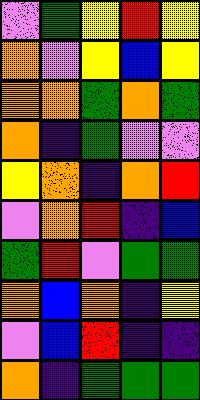[["violet", "green", "yellow", "red", "yellow"], ["orange", "violet", "yellow", "blue", "yellow"], ["orange", "orange", "green", "orange", "green"], ["orange", "indigo", "green", "violet", "violet"], ["yellow", "orange", "indigo", "orange", "red"], ["violet", "orange", "red", "indigo", "blue"], ["green", "red", "violet", "green", "green"], ["orange", "blue", "orange", "indigo", "yellow"], ["violet", "blue", "red", "indigo", "indigo"], ["orange", "indigo", "green", "green", "green"]]